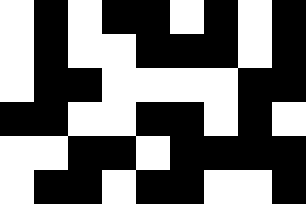[["white", "black", "white", "black", "black", "white", "black", "white", "black"], ["white", "black", "white", "white", "black", "black", "black", "white", "black"], ["white", "black", "black", "white", "white", "white", "white", "black", "black"], ["black", "black", "white", "white", "black", "black", "white", "black", "white"], ["white", "white", "black", "black", "white", "black", "black", "black", "black"], ["white", "black", "black", "white", "black", "black", "white", "white", "black"]]